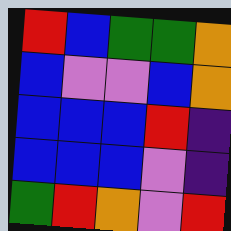[["red", "blue", "green", "green", "orange"], ["blue", "violet", "violet", "blue", "orange"], ["blue", "blue", "blue", "red", "indigo"], ["blue", "blue", "blue", "violet", "indigo"], ["green", "red", "orange", "violet", "red"]]